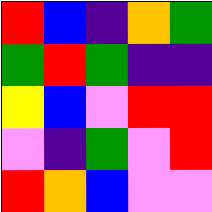[["red", "blue", "indigo", "orange", "green"], ["green", "red", "green", "indigo", "indigo"], ["yellow", "blue", "violet", "red", "red"], ["violet", "indigo", "green", "violet", "red"], ["red", "orange", "blue", "violet", "violet"]]